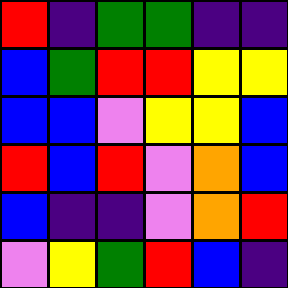[["red", "indigo", "green", "green", "indigo", "indigo"], ["blue", "green", "red", "red", "yellow", "yellow"], ["blue", "blue", "violet", "yellow", "yellow", "blue"], ["red", "blue", "red", "violet", "orange", "blue"], ["blue", "indigo", "indigo", "violet", "orange", "red"], ["violet", "yellow", "green", "red", "blue", "indigo"]]